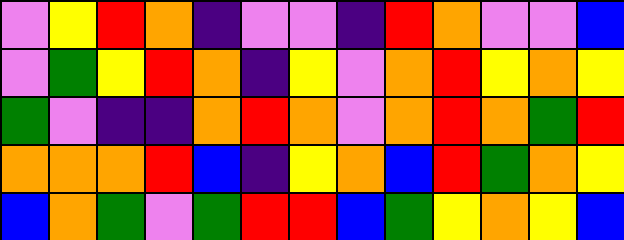[["violet", "yellow", "red", "orange", "indigo", "violet", "violet", "indigo", "red", "orange", "violet", "violet", "blue"], ["violet", "green", "yellow", "red", "orange", "indigo", "yellow", "violet", "orange", "red", "yellow", "orange", "yellow"], ["green", "violet", "indigo", "indigo", "orange", "red", "orange", "violet", "orange", "red", "orange", "green", "red"], ["orange", "orange", "orange", "red", "blue", "indigo", "yellow", "orange", "blue", "red", "green", "orange", "yellow"], ["blue", "orange", "green", "violet", "green", "red", "red", "blue", "green", "yellow", "orange", "yellow", "blue"]]